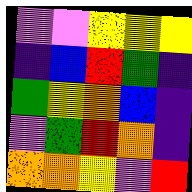[["violet", "violet", "yellow", "yellow", "yellow"], ["indigo", "blue", "red", "green", "indigo"], ["green", "yellow", "orange", "blue", "indigo"], ["violet", "green", "red", "orange", "indigo"], ["orange", "orange", "yellow", "violet", "red"]]